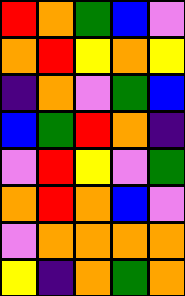[["red", "orange", "green", "blue", "violet"], ["orange", "red", "yellow", "orange", "yellow"], ["indigo", "orange", "violet", "green", "blue"], ["blue", "green", "red", "orange", "indigo"], ["violet", "red", "yellow", "violet", "green"], ["orange", "red", "orange", "blue", "violet"], ["violet", "orange", "orange", "orange", "orange"], ["yellow", "indigo", "orange", "green", "orange"]]